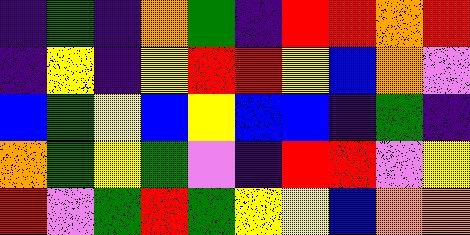[["indigo", "green", "indigo", "orange", "green", "indigo", "red", "red", "orange", "red"], ["indigo", "yellow", "indigo", "yellow", "red", "red", "yellow", "blue", "orange", "violet"], ["blue", "green", "yellow", "blue", "yellow", "blue", "blue", "indigo", "green", "indigo"], ["orange", "green", "yellow", "green", "violet", "indigo", "red", "red", "violet", "yellow"], ["red", "violet", "green", "red", "green", "yellow", "yellow", "blue", "orange", "orange"]]